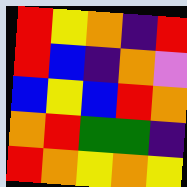[["red", "yellow", "orange", "indigo", "red"], ["red", "blue", "indigo", "orange", "violet"], ["blue", "yellow", "blue", "red", "orange"], ["orange", "red", "green", "green", "indigo"], ["red", "orange", "yellow", "orange", "yellow"]]